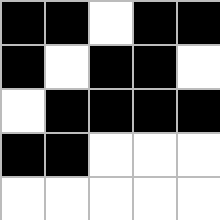[["black", "black", "white", "black", "black"], ["black", "white", "black", "black", "white"], ["white", "black", "black", "black", "black"], ["black", "black", "white", "white", "white"], ["white", "white", "white", "white", "white"]]